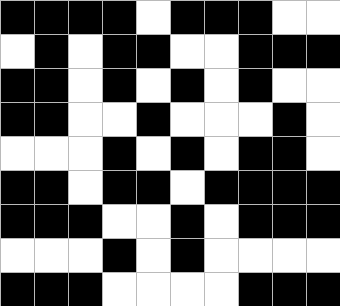[["black", "black", "black", "black", "white", "black", "black", "black", "white", "white"], ["white", "black", "white", "black", "black", "white", "white", "black", "black", "black"], ["black", "black", "white", "black", "white", "black", "white", "black", "white", "white"], ["black", "black", "white", "white", "black", "white", "white", "white", "black", "white"], ["white", "white", "white", "black", "white", "black", "white", "black", "black", "white"], ["black", "black", "white", "black", "black", "white", "black", "black", "black", "black"], ["black", "black", "black", "white", "white", "black", "white", "black", "black", "black"], ["white", "white", "white", "black", "white", "black", "white", "white", "white", "white"], ["black", "black", "black", "white", "white", "white", "white", "black", "black", "black"]]